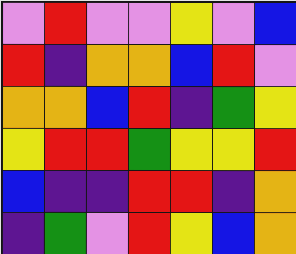[["violet", "red", "violet", "violet", "yellow", "violet", "blue"], ["red", "indigo", "orange", "orange", "blue", "red", "violet"], ["orange", "orange", "blue", "red", "indigo", "green", "yellow"], ["yellow", "red", "red", "green", "yellow", "yellow", "red"], ["blue", "indigo", "indigo", "red", "red", "indigo", "orange"], ["indigo", "green", "violet", "red", "yellow", "blue", "orange"]]